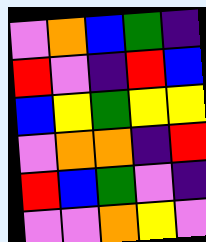[["violet", "orange", "blue", "green", "indigo"], ["red", "violet", "indigo", "red", "blue"], ["blue", "yellow", "green", "yellow", "yellow"], ["violet", "orange", "orange", "indigo", "red"], ["red", "blue", "green", "violet", "indigo"], ["violet", "violet", "orange", "yellow", "violet"]]